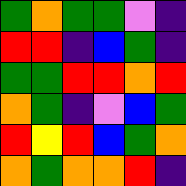[["green", "orange", "green", "green", "violet", "indigo"], ["red", "red", "indigo", "blue", "green", "indigo"], ["green", "green", "red", "red", "orange", "red"], ["orange", "green", "indigo", "violet", "blue", "green"], ["red", "yellow", "red", "blue", "green", "orange"], ["orange", "green", "orange", "orange", "red", "indigo"]]